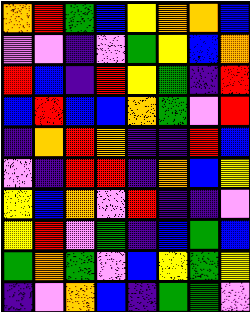[["orange", "red", "green", "blue", "yellow", "orange", "orange", "blue"], ["violet", "violet", "indigo", "violet", "green", "yellow", "blue", "orange"], ["red", "blue", "indigo", "red", "yellow", "green", "indigo", "red"], ["blue", "red", "blue", "blue", "orange", "green", "violet", "red"], ["indigo", "orange", "red", "orange", "indigo", "indigo", "red", "blue"], ["violet", "indigo", "red", "red", "indigo", "orange", "blue", "yellow"], ["yellow", "blue", "orange", "violet", "red", "indigo", "indigo", "violet"], ["yellow", "red", "violet", "green", "indigo", "blue", "green", "blue"], ["green", "orange", "green", "violet", "blue", "yellow", "green", "yellow"], ["indigo", "violet", "orange", "blue", "indigo", "green", "green", "violet"]]